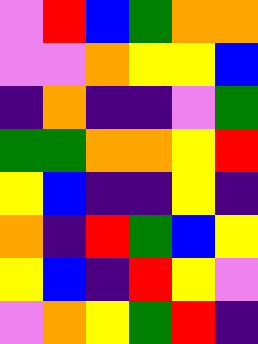[["violet", "red", "blue", "green", "orange", "orange"], ["violet", "violet", "orange", "yellow", "yellow", "blue"], ["indigo", "orange", "indigo", "indigo", "violet", "green"], ["green", "green", "orange", "orange", "yellow", "red"], ["yellow", "blue", "indigo", "indigo", "yellow", "indigo"], ["orange", "indigo", "red", "green", "blue", "yellow"], ["yellow", "blue", "indigo", "red", "yellow", "violet"], ["violet", "orange", "yellow", "green", "red", "indigo"]]